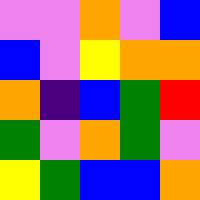[["violet", "violet", "orange", "violet", "blue"], ["blue", "violet", "yellow", "orange", "orange"], ["orange", "indigo", "blue", "green", "red"], ["green", "violet", "orange", "green", "violet"], ["yellow", "green", "blue", "blue", "orange"]]